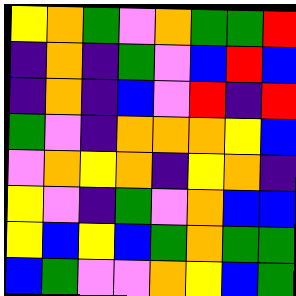[["yellow", "orange", "green", "violet", "orange", "green", "green", "red"], ["indigo", "orange", "indigo", "green", "violet", "blue", "red", "blue"], ["indigo", "orange", "indigo", "blue", "violet", "red", "indigo", "red"], ["green", "violet", "indigo", "orange", "orange", "orange", "yellow", "blue"], ["violet", "orange", "yellow", "orange", "indigo", "yellow", "orange", "indigo"], ["yellow", "violet", "indigo", "green", "violet", "orange", "blue", "blue"], ["yellow", "blue", "yellow", "blue", "green", "orange", "green", "green"], ["blue", "green", "violet", "violet", "orange", "yellow", "blue", "green"]]